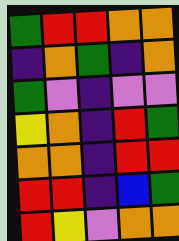[["green", "red", "red", "orange", "orange"], ["indigo", "orange", "green", "indigo", "orange"], ["green", "violet", "indigo", "violet", "violet"], ["yellow", "orange", "indigo", "red", "green"], ["orange", "orange", "indigo", "red", "red"], ["red", "red", "indigo", "blue", "green"], ["red", "yellow", "violet", "orange", "orange"]]